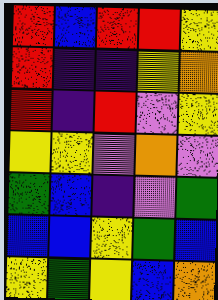[["red", "blue", "red", "red", "yellow"], ["red", "indigo", "indigo", "yellow", "orange"], ["red", "indigo", "red", "violet", "yellow"], ["yellow", "yellow", "violet", "orange", "violet"], ["green", "blue", "indigo", "violet", "green"], ["blue", "blue", "yellow", "green", "blue"], ["yellow", "green", "yellow", "blue", "orange"]]